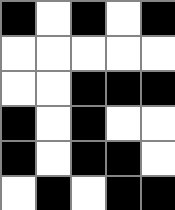[["black", "white", "black", "white", "black"], ["white", "white", "white", "white", "white"], ["white", "white", "black", "black", "black"], ["black", "white", "black", "white", "white"], ["black", "white", "black", "black", "white"], ["white", "black", "white", "black", "black"]]